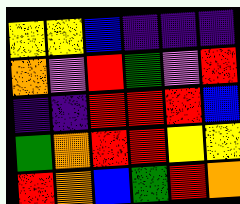[["yellow", "yellow", "blue", "indigo", "indigo", "indigo"], ["orange", "violet", "red", "green", "violet", "red"], ["indigo", "indigo", "red", "red", "red", "blue"], ["green", "orange", "red", "red", "yellow", "yellow"], ["red", "orange", "blue", "green", "red", "orange"]]